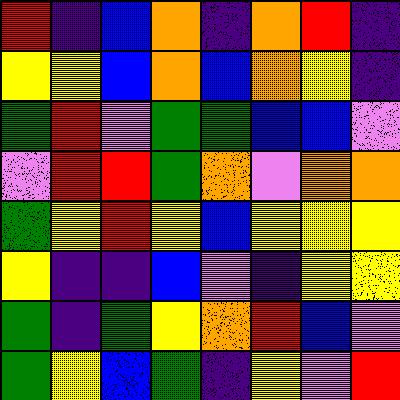[["red", "indigo", "blue", "orange", "indigo", "orange", "red", "indigo"], ["yellow", "yellow", "blue", "orange", "blue", "orange", "yellow", "indigo"], ["green", "red", "violet", "green", "green", "blue", "blue", "violet"], ["violet", "red", "red", "green", "orange", "violet", "orange", "orange"], ["green", "yellow", "red", "yellow", "blue", "yellow", "yellow", "yellow"], ["yellow", "indigo", "indigo", "blue", "violet", "indigo", "yellow", "yellow"], ["green", "indigo", "green", "yellow", "orange", "red", "blue", "violet"], ["green", "yellow", "blue", "green", "indigo", "yellow", "violet", "red"]]